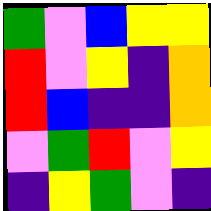[["green", "violet", "blue", "yellow", "yellow"], ["red", "violet", "yellow", "indigo", "orange"], ["red", "blue", "indigo", "indigo", "orange"], ["violet", "green", "red", "violet", "yellow"], ["indigo", "yellow", "green", "violet", "indigo"]]